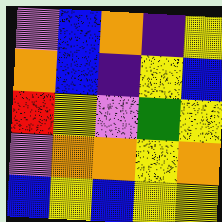[["violet", "blue", "orange", "indigo", "yellow"], ["orange", "blue", "indigo", "yellow", "blue"], ["red", "yellow", "violet", "green", "yellow"], ["violet", "orange", "orange", "yellow", "orange"], ["blue", "yellow", "blue", "yellow", "yellow"]]